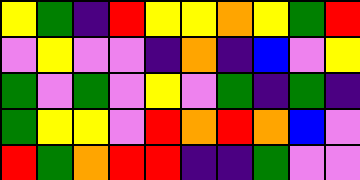[["yellow", "green", "indigo", "red", "yellow", "yellow", "orange", "yellow", "green", "red"], ["violet", "yellow", "violet", "violet", "indigo", "orange", "indigo", "blue", "violet", "yellow"], ["green", "violet", "green", "violet", "yellow", "violet", "green", "indigo", "green", "indigo"], ["green", "yellow", "yellow", "violet", "red", "orange", "red", "orange", "blue", "violet"], ["red", "green", "orange", "red", "red", "indigo", "indigo", "green", "violet", "violet"]]